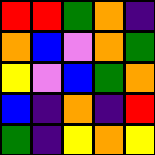[["red", "red", "green", "orange", "indigo"], ["orange", "blue", "violet", "orange", "green"], ["yellow", "violet", "blue", "green", "orange"], ["blue", "indigo", "orange", "indigo", "red"], ["green", "indigo", "yellow", "orange", "yellow"]]